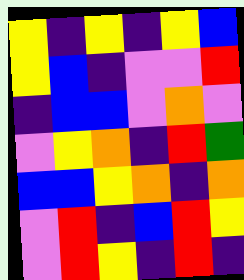[["yellow", "indigo", "yellow", "indigo", "yellow", "blue"], ["yellow", "blue", "indigo", "violet", "violet", "red"], ["indigo", "blue", "blue", "violet", "orange", "violet"], ["violet", "yellow", "orange", "indigo", "red", "green"], ["blue", "blue", "yellow", "orange", "indigo", "orange"], ["violet", "red", "indigo", "blue", "red", "yellow"], ["violet", "red", "yellow", "indigo", "red", "indigo"]]